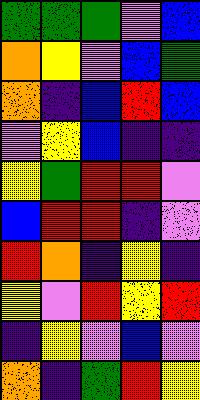[["green", "green", "green", "violet", "blue"], ["orange", "yellow", "violet", "blue", "green"], ["orange", "indigo", "blue", "red", "blue"], ["violet", "yellow", "blue", "indigo", "indigo"], ["yellow", "green", "red", "red", "violet"], ["blue", "red", "red", "indigo", "violet"], ["red", "orange", "indigo", "yellow", "indigo"], ["yellow", "violet", "red", "yellow", "red"], ["indigo", "yellow", "violet", "blue", "violet"], ["orange", "indigo", "green", "red", "yellow"]]